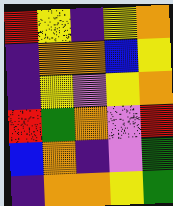[["red", "yellow", "indigo", "yellow", "orange"], ["indigo", "orange", "orange", "blue", "yellow"], ["indigo", "yellow", "violet", "yellow", "orange"], ["red", "green", "orange", "violet", "red"], ["blue", "orange", "indigo", "violet", "green"], ["indigo", "orange", "orange", "yellow", "green"]]